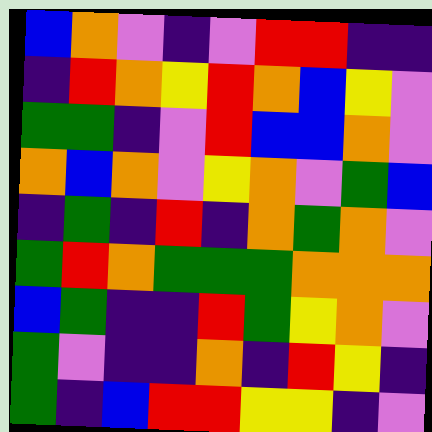[["blue", "orange", "violet", "indigo", "violet", "red", "red", "indigo", "indigo"], ["indigo", "red", "orange", "yellow", "red", "orange", "blue", "yellow", "violet"], ["green", "green", "indigo", "violet", "red", "blue", "blue", "orange", "violet"], ["orange", "blue", "orange", "violet", "yellow", "orange", "violet", "green", "blue"], ["indigo", "green", "indigo", "red", "indigo", "orange", "green", "orange", "violet"], ["green", "red", "orange", "green", "green", "green", "orange", "orange", "orange"], ["blue", "green", "indigo", "indigo", "red", "green", "yellow", "orange", "violet"], ["green", "violet", "indigo", "indigo", "orange", "indigo", "red", "yellow", "indigo"], ["green", "indigo", "blue", "red", "red", "yellow", "yellow", "indigo", "violet"]]